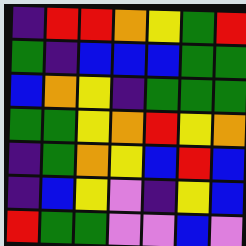[["indigo", "red", "red", "orange", "yellow", "green", "red"], ["green", "indigo", "blue", "blue", "blue", "green", "green"], ["blue", "orange", "yellow", "indigo", "green", "green", "green"], ["green", "green", "yellow", "orange", "red", "yellow", "orange"], ["indigo", "green", "orange", "yellow", "blue", "red", "blue"], ["indigo", "blue", "yellow", "violet", "indigo", "yellow", "blue"], ["red", "green", "green", "violet", "violet", "blue", "violet"]]